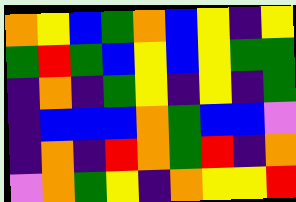[["orange", "yellow", "blue", "green", "orange", "blue", "yellow", "indigo", "yellow"], ["green", "red", "green", "blue", "yellow", "blue", "yellow", "green", "green"], ["indigo", "orange", "indigo", "green", "yellow", "indigo", "yellow", "indigo", "green"], ["indigo", "blue", "blue", "blue", "orange", "green", "blue", "blue", "violet"], ["indigo", "orange", "indigo", "red", "orange", "green", "red", "indigo", "orange"], ["violet", "orange", "green", "yellow", "indigo", "orange", "yellow", "yellow", "red"]]